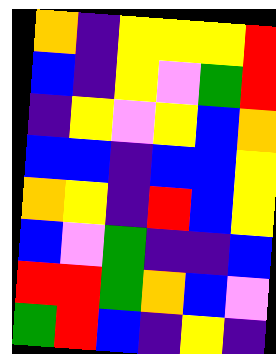[["orange", "indigo", "yellow", "yellow", "yellow", "red"], ["blue", "indigo", "yellow", "violet", "green", "red"], ["indigo", "yellow", "violet", "yellow", "blue", "orange"], ["blue", "blue", "indigo", "blue", "blue", "yellow"], ["orange", "yellow", "indigo", "red", "blue", "yellow"], ["blue", "violet", "green", "indigo", "indigo", "blue"], ["red", "red", "green", "orange", "blue", "violet"], ["green", "red", "blue", "indigo", "yellow", "indigo"]]